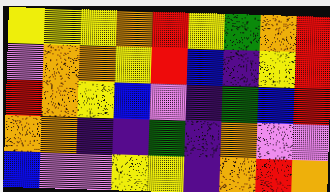[["yellow", "yellow", "yellow", "orange", "red", "yellow", "green", "orange", "red"], ["violet", "orange", "orange", "yellow", "red", "blue", "indigo", "yellow", "red"], ["red", "orange", "yellow", "blue", "violet", "indigo", "green", "blue", "red"], ["orange", "orange", "indigo", "indigo", "green", "indigo", "orange", "violet", "violet"], ["blue", "violet", "violet", "yellow", "yellow", "indigo", "orange", "red", "orange"]]